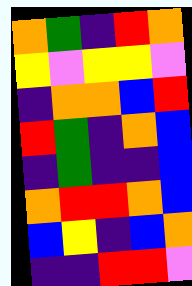[["orange", "green", "indigo", "red", "orange"], ["yellow", "violet", "yellow", "yellow", "violet"], ["indigo", "orange", "orange", "blue", "red"], ["red", "green", "indigo", "orange", "blue"], ["indigo", "green", "indigo", "indigo", "blue"], ["orange", "red", "red", "orange", "blue"], ["blue", "yellow", "indigo", "blue", "orange"], ["indigo", "indigo", "red", "red", "violet"]]